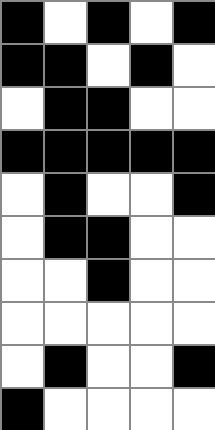[["black", "white", "black", "white", "black"], ["black", "black", "white", "black", "white"], ["white", "black", "black", "white", "white"], ["black", "black", "black", "black", "black"], ["white", "black", "white", "white", "black"], ["white", "black", "black", "white", "white"], ["white", "white", "black", "white", "white"], ["white", "white", "white", "white", "white"], ["white", "black", "white", "white", "black"], ["black", "white", "white", "white", "white"]]